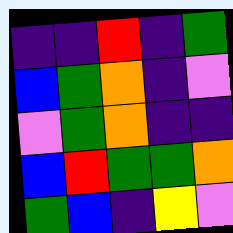[["indigo", "indigo", "red", "indigo", "green"], ["blue", "green", "orange", "indigo", "violet"], ["violet", "green", "orange", "indigo", "indigo"], ["blue", "red", "green", "green", "orange"], ["green", "blue", "indigo", "yellow", "violet"]]